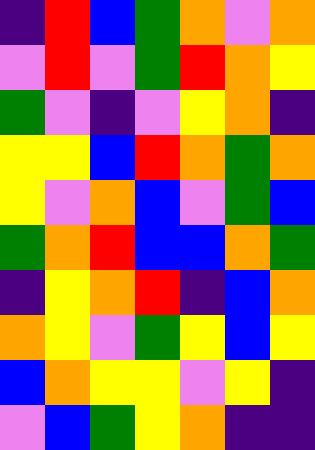[["indigo", "red", "blue", "green", "orange", "violet", "orange"], ["violet", "red", "violet", "green", "red", "orange", "yellow"], ["green", "violet", "indigo", "violet", "yellow", "orange", "indigo"], ["yellow", "yellow", "blue", "red", "orange", "green", "orange"], ["yellow", "violet", "orange", "blue", "violet", "green", "blue"], ["green", "orange", "red", "blue", "blue", "orange", "green"], ["indigo", "yellow", "orange", "red", "indigo", "blue", "orange"], ["orange", "yellow", "violet", "green", "yellow", "blue", "yellow"], ["blue", "orange", "yellow", "yellow", "violet", "yellow", "indigo"], ["violet", "blue", "green", "yellow", "orange", "indigo", "indigo"]]